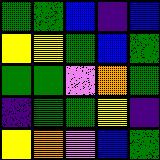[["green", "green", "blue", "indigo", "blue"], ["yellow", "yellow", "green", "blue", "green"], ["green", "green", "violet", "orange", "green"], ["indigo", "green", "green", "yellow", "indigo"], ["yellow", "orange", "violet", "blue", "green"]]